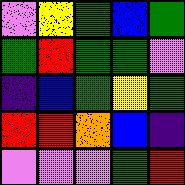[["violet", "yellow", "green", "blue", "green"], ["green", "red", "green", "green", "violet"], ["indigo", "blue", "green", "yellow", "green"], ["red", "red", "orange", "blue", "indigo"], ["violet", "violet", "violet", "green", "red"]]